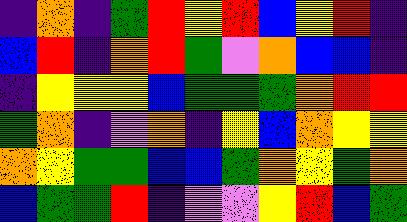[["indigo", "orange", "indigo", "green", "red", "yellow", "red", "blue", "yellow", "red", "indigo"], ["blue", "red", "indigo", "orange", "red", "green", "violet", "orange", "blue", "blue", "indigo"], ["indigo", "yellow", "yellow", "yellow", "blue", "green", "green", "green", "orange", "red", "red"], ["green", "orange", "indigo", "violet", "orange", "indigo", "yellow", "blue", "orange", "yellow", "yellow"], ["orange", "yellow", "green", "green", "blue", "blue", "green", "orange", "yellow", "green", "orange"], ["blue", "green", "green", "red", "indigo", "violet", "violet", "yellow", "red", "blue", "green"]]